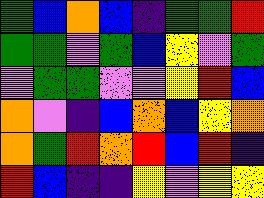[["green", "blue", "orange", "blue", "indigo", "green", "green", "red"], ["green", "green", "violet", "green", "blue", "yellow", "violet", "green"], ["violet", "green", "green", "violet", "violet", "yellow", "red", "blue"], ["orange", "violet", "indigo", "blue", "orange", "blue", "yellow", "orange"], ["orange", "green", "red", "orange", "red", "blue", "red", "indigo"], ["red", "blue", "indigo", "indigo", "yellow", "violet", "yellow", "yellow"]]